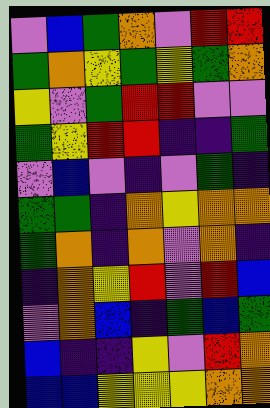[["violet", "blue", "green", "orange", "violet", "red", "red"], ["green", "orange", "yellow", "green", "yellow", "green", "orange"], ["yellow", "violet", "green", "red", "red", "violet", "violet"], ["green", "yellow", "red", "red", "indigo", "indigo", "green"], ["violet", "blue", "violet", "indigo", "violet", "green", "indigo"], ["green", "green", "indigo", "orange", "yellow", "orange", "orange"], ["green", "orange", "indigo", "orange", "violet", "orange", "indigo"], ["indigo", "orange", "yellow", "red", "violet", "red", "blue"], ["violet", "orange", "blue", "indigo", "green", "blue", "green"], ["blue", "indigo", "indigo", "yellow", "violet", "red", "orange"], ["blue", "blue", "yellow", "yellow", "yellow", "orange", "orange"]]